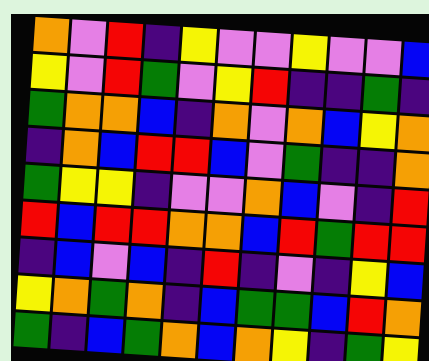[["orange", "violet", "red", "indigo", "yellow", "violet", "violet", "yellow", "violet", "violet", "blue"], ["yellow", "violet", "red", "green", "violet", "yellow", "red", "indigo", "indigo", "green", "indigo"], ["green", "orange", "orange", "blue", "indigo", "orange", "violet", "orange", "blue", "yellow", "orange"], ["indigo", "orange", "blue", "red", "red", "blue", "violet", "green", "indigo", "indigo", "orange"], ["green", "yellow", "yellow", "indigo", "violet", "violet", "orange", "blue", "violet", "indigo", "red"], ["red", "blue", "red", "red", "orange", "orange", "blue", "red", "green", "red", "red"], ["indigo", "blue", "violet", "blue", "indigo", "red", "indigo", "violet", "indigo", "yellow", "blue"], ["yellow", "orange", "green", "orange", "indigo", "blue", "green", "green", "blue", "red", "orange"], ["green", "indigo", "blue", "green", "orange", "blue", "orange", "yellow", "indigo", "green", "yellow"]]